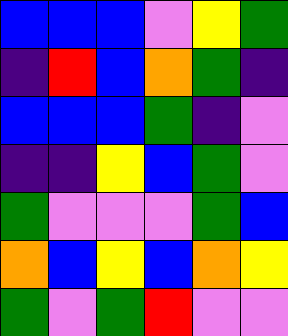[["blue", "blue", "blue", "violet", "yellow", "green"], ["indigo", "red", "blue", "orange", "green", "indigo"], ["blue", "blue", "blue", "green", "indigo", "violet"], ["indigo", "indigo", "yellow", "blue", "green", "violet"], ["green", "violet", "violet", "violet", "green", "blue"], ["orange", "blue", "yellow", "blue", "orange", "yellow"], ["green", "violet", "green", "red", "violet", "violet"]]